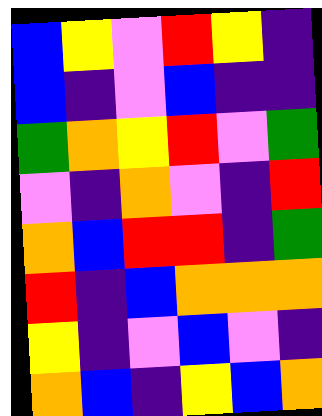[["blue", "yellow", "violet", "red", "yellow", "indigo"], ["blue", "indigo", "violet", "blue", "indigo", "indigo"], ["green", "orange", "yellow", "red", "violet", "green"], ["violet", "indigo", "orange", "violet", "indigo", "red"], ["orange", "blue", "red", "red", "indigo", "green"], ["red", "indigo", "blue", "orange", "orange", "orange"], ["yellow", "indigo", "violet", "blue", "violet", "indigo"], ["orange", "blue", "indigo", "yellow", "blue", "orange"]]